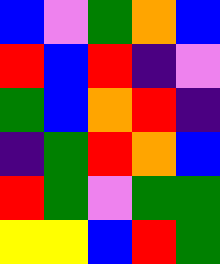[["blue", "violet", "green", "orange", "blue"], ["red", "blue", "red", "indigo", "violet"], ["green", "blue", "orange", "red", "indigo"], ["indigo", "green", "red", "orange", "blue"], ["red", "green", "violet", "green", "green"], ["yellow", "yellow", "blue", "red", "green"]]